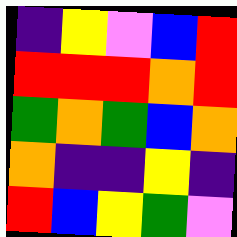[["indigo", "yellow", "violet", "blue", "red"], ["red", "red", "red", "orange", "red"], ["green", "orange", "green", "blue", "orange"], ["orange", "indigo", "indigo", "yellow", "indigo"], ["red", "blue", "yellow", "green", "violet"]]